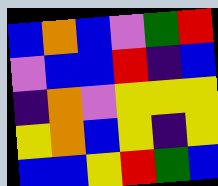[["blue", "orange", "blue", "violet", "green", "red"], ["violet", "blue", "blue", "red", "indigo", "blue"], ["indigo", "orange", "violet", "yellow", "yellow", "yellow"], ["yellow", "orange", "blue", "yellow", "indigo", "yellow"], ["blue", "blue", "yellow", "red", "green", "blue"]]